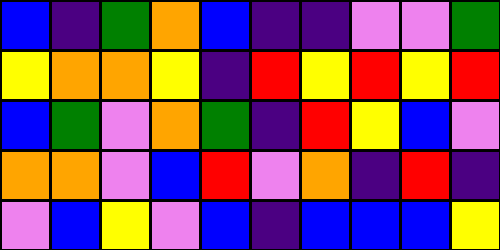[["blue", "indigo", "green", "orange", "blue", "indigo", "indigo", "violet", "violet", "green"], ["yellow", "orange", "orange", "yellow", "indigo", "red", "yellow", "red", "yellow", "red"], ["blue", "green", "violet", "orange", "green", "indigo", "red", "yellow", "blue", "violet"], ["orange", "orange", "violet", "blue", "red", "violet", "orange", "indigo", "red", "indigo"], ["violet", "blue", "yellow", "violet", "blue", "indigo", "blue", "blue", "blue", "yellow"]]